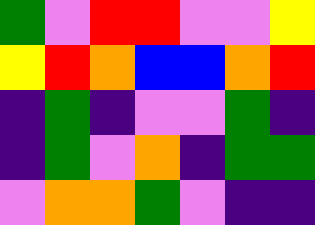[["green", "violet", "red", "red", "violet", "violet", "yellow"], ["yellow", "red", "orange", "blue", "blue", "orange", "red"], ["indigo", "green", "indigo", "violet", "violet", "green", "indigo"], ["indigo", "green", "violet", "orange", "indigo", "green", "green"], ["violet", "orange", "orange", "green", "violet", "indigo", "indigo"]]